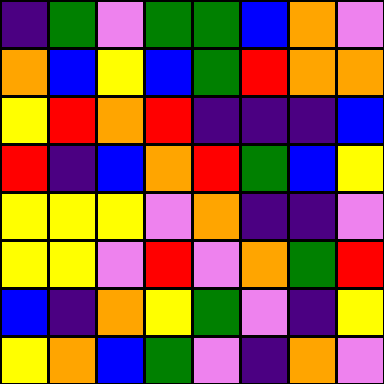[["indigo", "green", "violet", "green", "green", "blue", "orange", "violet"], ["orange", "blue", "yellow", "blue", "green", "red", "orange", "orange"], ["yellow", "red", "orange", "red", "indigo", "indigo", "indigo", "blue"], ["red", "indigo", "blue", "orange", "red", "green", "blue", "yellow"], ["yellow", "yellow", "yellow", "violet", "orange", "indigo", "indigo", "violet"], ["yellow", "yellow", "violet", "red", "violet", "orange", "green", "red"], ["blue", "indigo", "orange", "yellow", "green", "violet", "indigo", "yellow"], ["yellow", "orange", "blue", "green", "violet", "indigo", "orange", "violet"]]